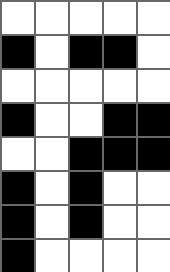[["white", "white", "white", "white", "white"], ["black", "white", "black", "black", "white"], ["white", "white", "white", "white", "white"], ["black", "white", "white", "black", "black"], ["white", "white", "black", "black", "black"], ["black", "white", "black", "white", "white"], ["black", "white", "black", "white", "white"], ["black", "white", "white", "white", "white"]]